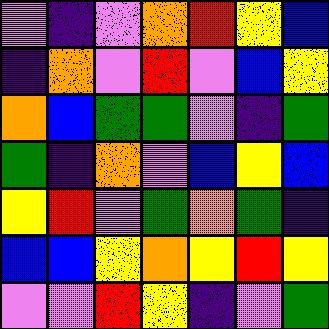[["violet", "indigo", "violet", "orange", "red", "yellow", "blue"], ["indigo", "orange", "violet", "red", "violet", "blue", "yellow"], ["orange", "blue", "green", "green", "violet", "indigo", "green"], ["green", "indigo", "orange", "violet", "blue", "yellow", "blue"], ["yellow", "red", "violet", "green", "orange", "green", "indigo"], ["blue", "blue", "yellow", "orange", "yellow", "red", "yellow"], ["violet", "violet", "red", "yellow", "indigo", "violet", "green"]]